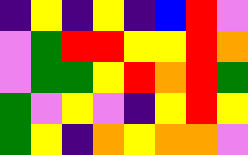[["indigo", "yellow", "indigo", "yellow", "indigo", "blue", "red", "violet"], ["violet", "green", "red", "red", "yellow", "yellow", "red", "orange"], ["violet", "green", "green", "yellow", "red", "orange", "red", "green"], ["green", "violet", "yellow", "violet", "indigo", "yellow", "red", "yellow"], ["green", "yellow", "indigo", "orange", "yellow", "orange", "orange", "violet"]]